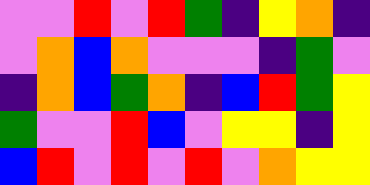[["violet", "violet", "red", "violet", "red", "green", "indigo", "yellow", "orange", "indigo"], ["violet", "orange", "blue", "orange", "violet", "violet", "violet", "indigo", "green", "violet"], ["indigo", "orange", "blue", "green", "orange", "indigo", "blue", "red", "green", "yellow"], ["green", "violet", "violet", "red", "blue", "violet", "yellow", "yellow", "indigo", "yellow"], ["blue", "red", "violet", "red", "violet", "red", "violet", "orange", "yellow", "yellow"]]